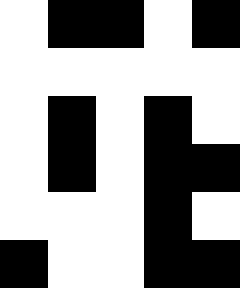[["white", "black", "black", "white", "black"], ["white", "white", "white", "white", "white"], ["white", "black", "white", "black", "white"], ["white", "black", "white", "black", "black"], ["white", "white", "white", "black", "white"], ["black", "white", "white", "black", "black"]]